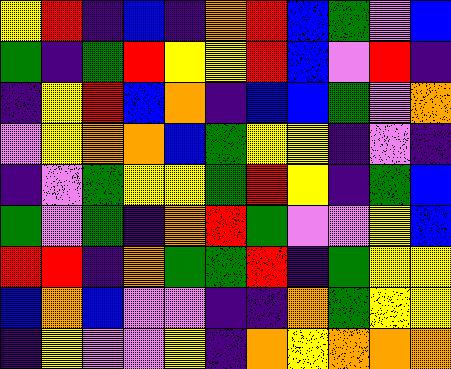[["yellow", "red", "indigo", "blue", "indigo", "orange", "red", "blue", "green", "violet", "blue"], ["green", "indigo", "green", "red", "yellow", "yellow", "red", "blue", "violet", "red", "indigo"], ["indigo", "yellow", "red", "blue", "orange", "indigo", "blue", "blue", "green", "violet", "orange"], ["violet", "yellow", "orange", "orange", "blue", "green", "yellow", "yellow", "indigo", "violet", "indigo"], ["indigo", "violet", "green", "yellow", "yellow", "green", "red", "yellow", "indigo", "green", "blue"], ["green", "violet", "green", "indigo", "orange", "red", "green", "violet", "violet", "yellow", "blue"], ["red", "red", "indigo", "orange", "green", "green", "red", "indigo", "green", "yellow", "yellow"], ["blue", "orange", "blue", "violet", "violet", "indigo", "indigo", "orange", "green", "yellow", "yellow"], ["indigo", "yellow", "violet", "violet", "yellow", "indigo", "orange", "yellow", "orange", "orange", "orange"]]